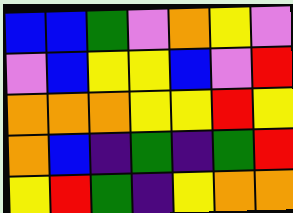[["blue", "blue", "green", "violet", "orange", "yellow", "violet"], ["violet", "blue", "yellow", "yellow", "blue", "violet", "red"], ["orange", "orange", "orange", "yellow", "yellow", "red", "yellow"], ["orange", "blue", "indigo", "green", "indigo", "green", "red"], ["yellow", "red", "green", "indigo", "yellow", "orange", "orange"]]